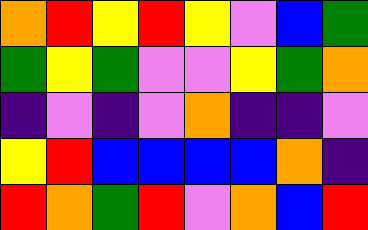[["orange", "red", "yellow", "red", "yellow", "violet", "blue", "green"], ["green", "yellow", "green", "violet", "violet", "yellow", "green", "orange"], ["indigo", "violet", "indigo", "violet", "orange", "indigo", "indigo", "violet"], ["yellow", "red", "blue", "blue", "blue", "blue", "orange", "indigo"], ["red", "orange", "green", "red", "violet", "orange", "blue", "red"]]